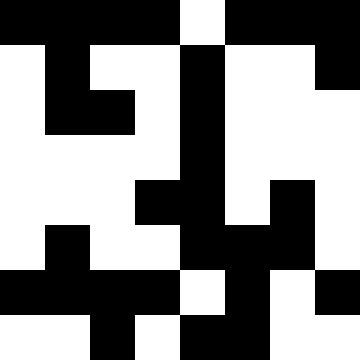[["black", "black", "black", "black", "white", "black", "black", "black"], ["white", "black", "white", "white", "black", "white", "white", "black"], ["white", "black", "black", "white", "black", "white", "white", "white"], ["white", "white", "white", "white", "black", "white", "white", "white"], ["white", "white", "white", "black", "black", "white", "black", "white"], ["white", "black", "white", "white", "black", "black", "black", "white"], ["black", "black", "black", "black", "white", "black", "white", "black"], ["white", "white", "black", "white", "black", "black", "white", "white"]]